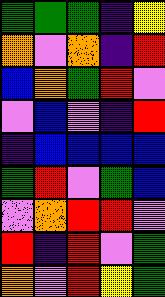[["green", "green", "green", "indigo", "yellow"], ["orange", "violet", "orange", "indigo", "red"], ["blue", "orange", "green", "red", "violet"], ["violet", "blue", "violet", "indigo", "red"], ["indigo", "blue", "blue", "blue", "blue"], ["green", "red", "violet", "green", "blue"], ["violet", "orange", "red", "red", "violet"], ["red", "indigo", "red", "violet", "green"], ["orange", "violet", "red", "yellow", "green"]]